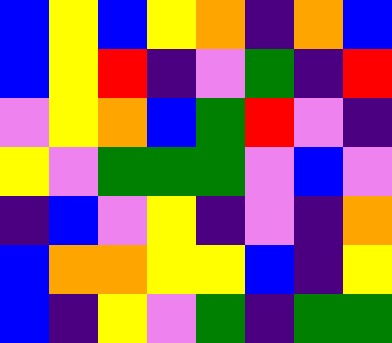[["blue", "yellow", "blue", "yellow", "orange", "indigo", "orange", "blue"], ["blue", "yellow", "red", "indigo", "violet", "green", "indigo", "red"], ["violet", "yellow", "orange", "blue", "green", "red", "violet", "indigo"], ["yellow", "violet", "green", "green", "green", "violet", "blue", "violet"], ["indigo", "blue", "violet", "yellow", "indigo", "violet", "indigo", "orange"], ["blue", "orange", "orange", "yellow", "yellow", "blue", "indigo", "yellow"], ["blue", "indigo", "yellow", "violet", "green", "indigo", "green", "green"]]